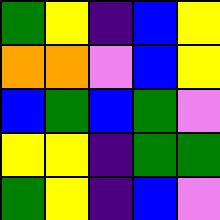[["green", "yellow", "indigo", "blue", "yellow"], ["orange", "orange", "violet", "blue", "yellow"], ["blue", "green", "blue", "green", "violet"], ["yellow", "yellow", "indigo", "green", "green"], ["green", "yellow", "indigo", "blue", "violet"]]